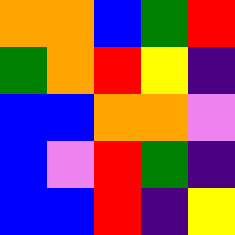[["orange", "orange", "blue", "green", "red"], ["green", "orange", "red", "yellow", "indigo"], ["blue", "blue", "orange", "orange", "violet"], ["blue", "violet", "red", "green", "indigo"], ["blue", "blue", "red", "indigo", "yellow"]]